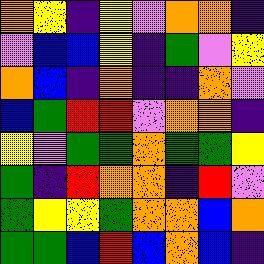[["orange", "yellow", "indigo", "yellow", "violet", "orange", "orange", "indigo"], ["violet", "blue", "blue", "yellow", "indigo", "green", "violet", "yellow"], ["orange", "blue", "indigo", "orange", "indigo", "indigo", "orange", "violet"], ["blue", "green", "red", "red", "violet", "orange", "orange", "indigo"], ["yellow", "violet", "green", "green", "orange", "green", "green", "yellow"], ["green", "indigo", "red", "orange", "orange", "indigo", "red", "violet"], ["green", "yellow", "yellow", "green", "orange", "orange", "blue", "orange"], ["green", "green", "blue", "red", "blue", "orange", "blue", "indigo"]]